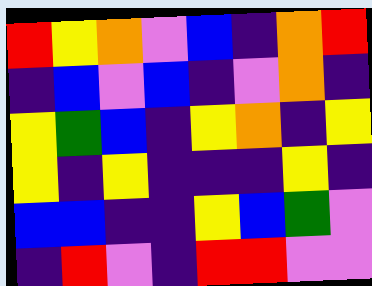[["red", "yellow", "orange", "violet", "blue", "indigo", "orange", "red"], ["indigo", "blue", "violet", "blue", "indigo", "violet", "orange", "indigo"], ["yellow", "green", "blue", "indigo", "yellow", "orange", "indigo", "yellow"], ["yellow", "indigo", "yellow", "indigo", "indigo", "indigo", "yellow", "indigo"], ["blue", "blue", "indigo", "indigo", "yellow", "blue", "green", "violet"], ["indigo", "red", "violet", "indigo", "red", "red", "violet", "violet"]]